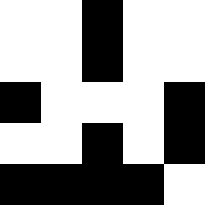[["white", "white", "black", "white", "white"], ["white", "white", "black", "white", "white"], ["black", "white", "white", "white", "black"], ["white", "white", "black", "white", "black"], ["black", "black", "black", "black", "white"]]